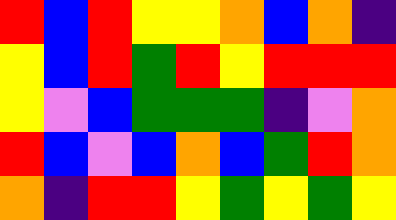[["red", "blue", "red", "yellow", "yellow", "orange", "blue", "orange", "indigo"], ["yellow", "blue", "red", "green", "red", "yellow", "red", "red", "red"], ["yellow", "violet", "blue", "green", "green", "green", "indigo", "violet", "orange"], ["red", "blue", "violet", "blue", "orange", "blue", "green", "red", "orange"], ["orange", "indigo", "red", "red", "yellow", "green", "yellow", "green", "yellow"]]